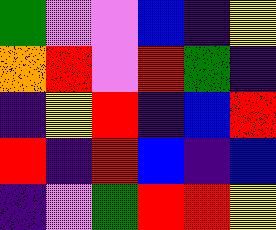[["green", "violet", "violet", "blue", "indigo", "yellow"], ["orange", "red", "violet", "red", "green", "indigo"], ["indigo", "yellow", "red", "indigo", "blue", "red"], ["red", "indigo", "red", "blue", "indigo", "blue"], ["indigo", "violet", "green", "red", "red", "yellow"]]